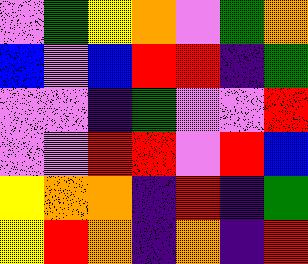[["violet", "green", "yellow", "orange", "violet", "green", "orange"], ["blue", "violet", "blue", "red", "red", "indigo", "green"], ["violet", "violet", "indigo", "green", "violet", "violet", "red"], ["violet", "violet", "red", "red", "violet", "red", "blue"], ["yellow", "orange", "orange", "indigo", "red", "indigo", "green"], ["yellow", "red", "orange", "indigo", "orange", "indigo", "red"]]